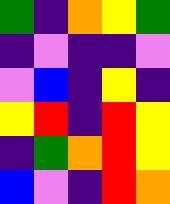[["green", "indigo", "orange", "yellow", "green"], ["indigo", "violet", "indigo", "indigo", "violet"], ["violet", "blue", "indigo", "yellow", "indigo"], ["yellow", "red", "indigo", "red", "yellow"], ["indigo", "green", "orange", "red", "yellow"], ["blue", "violet", "indigo", "red", "orange"]]